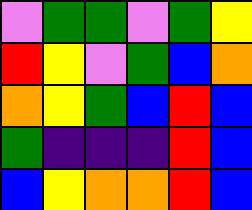[["violet", "green", "green", "violet", "green", "yellow"], ["red", "yellow", "violet", "green", "blue", "orange"], ["orange", "yellow", "green", "blue", "red", "blue"], ["green", "indigo", "indigo", "indigo", "red", "blue"], ["blue", "yellow", "orange", "orange", "red", "blue"]]